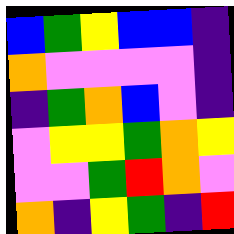[["blue", "green", "yellow", "blue", "blue", "indigo"], ["orange", "violet", "violet", "violet", "violet", "indigo"], ["indigo", "green", "orange", "blue", "violet", "indigo"], ["violet", "yellow", "yellow", "green", "orange", "yellow"], ["violet", "violet", "green", "red", "orange", "violet"], ["orange", "indigo", "yellow", "green", "indigo", "red"]]